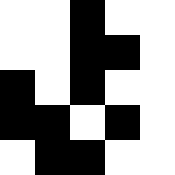[["white", "white", "black", "white", "white"], ["white", "white", "black", "black", "white"], ["black", "white", "black", "white", "white"], ["black", "black", "white", "black", "white"], ["white", "black", "black", "white", "white"]]